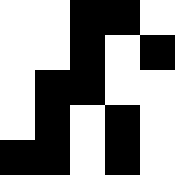[["white", "white", "black", "black", "white"], ["white", "white", "black", "white", "black"], ["white", "black", "black", "white", "white"], ["white", "black", "white", "black", "white"], ["black", "black", "white", "black", "white"]]